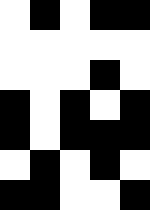[["white", "black", "white", "black", "black"], ["white", "white", "white", "white", "white"], ["white", "white", "white", "black", "white"], ["black", "white", "black", "white", "black"], ["black", "white", "black", "black", "black"], ["white", "black", "white", "black", "white"], ["black", "black", "white", "white", "black"]]